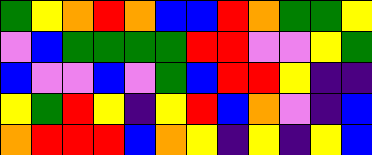[["green", "yellow", "orange", "red", "orange", "blue", "blue", "red", "orange", "green", "green", "yellow"], ["violet", "blue", "green", "green", "green", "green", "red", "red", "violet", "violet", "yellow", "green"], ["blue", "violet", "violet", "blue", "violet", "green", "blue", "red", "red", "yellow", "indigo", "indigo"], ["yellow", "green", "red", "yellow", "indigo", "yellow", "red", "blue", "orange", "violet", "indigo", "blue"], ["orange", "red", "red", "red", "blue", "orange", "yellow", "indigo", "yellow", "indigo", "yellow", "blue"]]